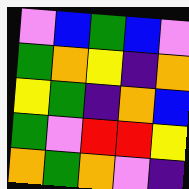[["violet", "blue", "green", "blue", "violet"], ["green", "orange", "yellow", "indigo", "orange"], ["yellow", "green", "indigo", "orange", "blue"], ["green", "violet", "red", "red", "yellow"], ["orange", "green", "orange", "violet", "indigo"]]